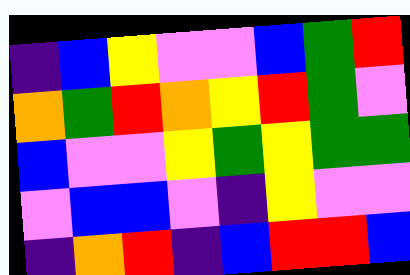[["indigo", "blue", "yellow", "violet", "violet", "blue", "green", "red"], ["orange", "green", "red", "orange", "yellow", "red", "green", "violet"], ["blue", "violet", "violet", "yellow", "green", "yellow", "green", "green"], ["violet", "blue", "blue", "violet", "indigo", "yellow", "violet", "violet"], ["indigo", "orange", "red", "indigo", "blue", "red", "red", "blue"]]